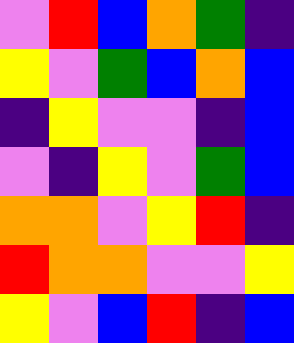[["violet", "red", "blue", "orange", "green", "indigo"], ["yellow", "violet", "green", "blue", "orange", "blue"], ["indigo", "yellow", "violet", "violet", "indigo", "blue"], ["violet", "indigo", "yellow", "violet", "green", "blue"], ["orange", "orange", "violet", "yellow", "red", "indigo"], ["red", "orange", "orange", "violet", "violet", "yellow"], ["yellow", "violet", "blue", "red", "indigo", "blue"]]